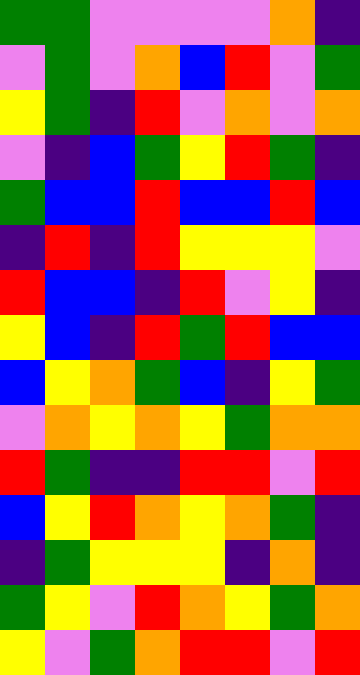[["green", "green", "violet", "violet", "violet", "violet", "orange", "indigo"], ["violet", "green", "violet", "orange", "blue", "red", "violet", "green"], ["yellow", "green", "indigo", "red", "violet", "orange", "violet", "orange"], ["violet", "indigo", "blue", "green", "yellow", "red", "green", "indigo"], ["green", "blue", "blue", "red", "blue", "blue", "red", "blue"], ["indigo", "red", "indigo", "red", "yellow", "yellow", "yellow", "violet"], ["red", "blue", "blue", "indigo", "red", "violet", "yellow", "indigo"], ["yellow", "blue", "indigo", "red", "green", "red", "blue", "blue"], ["blue", "yellow", "orange", "green", "blue", "indigo", "yellow", "green"], ["violet", "orange", "yellow", "orange", "yellow", "green", "orange", "orange"], ["red", "green", "indigo", "indigo", "red", "red", "violet", "red"], ["blue", "yellow", "red", "orange", "yellow", "orange", "green", "indigo"], ["indigo", "green", "yellow", "yellow", "yellow", "indigo", "orange", "indigo"], ["green", "yellow", "violet", "red", "orange", "yellow", "green", "orange"], ["yellow", "violet", "green", "orange", "red", "red", "violet", "red"]]